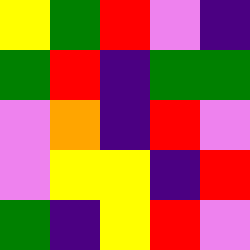[["yellow", "green", "red", "violet", "indigo"], ["green", "red", "indigo", "green", "green"], ["violet", "orange", "indigo", "red", "violet"], ["violet", "yellow", "yellow", "indigo", "red"], ["green", "indigo", "yellow", "red", "violet"]]